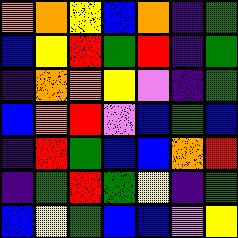[["orange", "orange", "yellow", "blue", "orange", "indigo", "green"], ["blue", "yellow", "red", "green", "red", "indigo", "green"], ["indigo", "orange", "orange", "yellow", "violet", "indigo", "green"], ["blue", "orange", "red", "violet", "blue", "green", "blue"], ["indigo", "red", "green", "blue", "blue", "orange", "red"], ["indigo", "green", "red", "green", "yellow", "indigo", "green"], ["blue", "yellow", "green", "blue", "blue", "violet", "yellow"]]